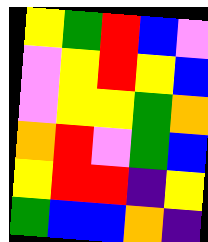[["yellow", "green", "red", "blue", "violet"], ["violet", "yellow", "red", "yellow", "blue"], ["violet", "yellow", "yellow", "green", "orange"], ["orange", "red", "violet", "green", "blue"], ["yellow", "red", "red", "indigo", "yellow"], ["green", "blue", "blue", "orange", "indigo"]]